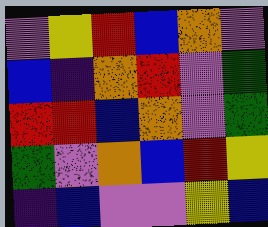[["violet", "yellow", "red", "blue", "orange", "violet"], ["blue", "indigo", "orange", "red", "violet", "green"], ["red", "red", "blue", "orange", "violet", "green"], ["green", "violet", "orange", "blue", "red", "yellow"], ["indigo", "blue", "violet", "violet", "yellow", "blue"]]